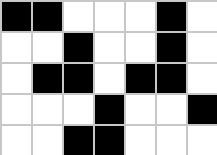[["black", "black", "white", "white", "white", "black", "white"], ["white", "white", "black", "white", "white", "black", "white"], ["white", "black", "black", "white", "black", "black", "white"], ["white", "white", "white", "black", "white", "white", "black"], ["white", "white", "black", "black", "white", "white", "white"]]